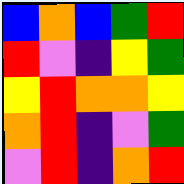[["blue", "orange", "blue", "green", "red"], ["red", "violet", "indigo", "yellow", "green"], ["yellow", "red", "orange", "orange", "yellow"], ["orange", "red", "indigo", "violet", "green"], ["violet", "red", "indigo", "orange", "red"]]